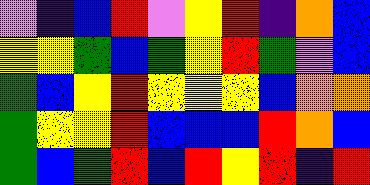[["violet", "indigo", "blue", "red", "violet", "yellow", "red", "indigo", "orange", "blue"], ["yellow", "yellow", "green", "blue", "green", "yellow", "red", "green", "violet", "blue"], ["green", "blue", "yellow", "red", "yellow", "yellow", "yellow", "blue", "orange", "orange"], ["green", "yellow", "yellow", "red", "blue", "blue", "blue", "red", "orange", "blue"], ["green", "blue", "green", "red", "blue", "red", "yellow", "red", "indigo", "red"]]